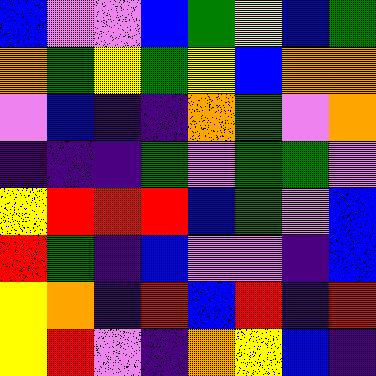[["blue", "violet", "violet", "blue", "green", "yellow", "blue", "green"], ["orange", "green", "yellow", "green", "yellow", "blue", "orange", "orange"], ["violet", "blue", "indigo", "indigo", "orange", "green", "violet", "orange"], ["indigo", "indigo", "indigo", "green", "violet", "green", "green", "violet"], ["yellow", "red", "red", "red", "blue", "green", "violet", "blue"], ["red", "green", "indigo", "blue", "violet", "violet", "indigo", "blue"], ["yellow", "orange", "indigo", "red", "blue", "red", "indigo", "red"], ["yellow", "red", "violet", "indigo", "orange", "yellow", "blue", "indigo"]]